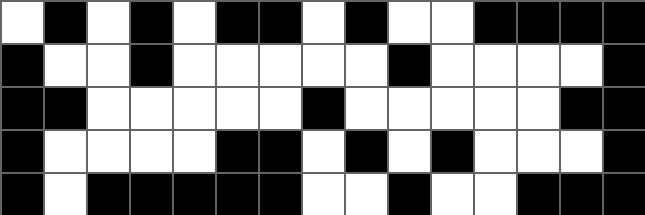[["white", "black", "white", "black", "white", "black", "black", "white", "black", "white", "white", "black", "black", "black", "black"], ["black", "white", "white", "black", "white", "white", "white", "white", "white", "black", "white", "white", "white", "white", "black"], ["black", "black", "white", "white", "white", "white", "white", "black", "white", "white", "white", "white", "white", "black", "black"], ["black", "white", "white", "white", "white", "black", "black", "white", "black", "white", "black", "white", "white", "white", "black"], ["black", "white", "black", "black", "black", "black", "black", "white", "white", "black", "white", "white", "black", "black", "black"]]